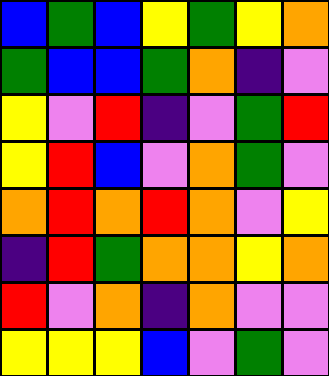[["blue", "green", "blue", "yellow", "green", "yellow", "orange"], ["green", "blue", "blue", "green", "orange", "indigo", "violet"], ["yellow", "violet", "red", "indigo", "violet", "green", "red"], ["yellow", "red", "blue", "violet", "orange", "green", "violet"], ["orange", "red", "orange", "red", "orange", "violet", "yellow"], ["indigo", "red", "green", "orange", "orange", "yellow", "orange"], ["red", "violet", "orange", "indigo", "orange", "violet", "violet"], ["yellow", "yellow", "yellow", "blue", "violet", "green", "violet"]]